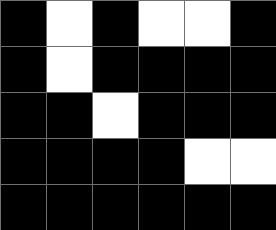[["black", "white", "black", "white", "white", "black"], ["black", "white", "black", "black", "black", "black"], ["black", "black", "white", "black", "black", "black"], ["black", "black", "black", "black", "white", "white"], ["black", "black", "black", "black", "black", "black"]]